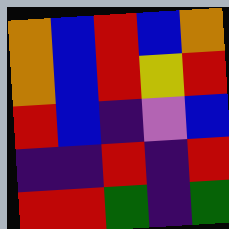[["orange", "blue", "red", "blue", "orange"], ["orange", "blue", "red", "yellow", "red"], ["red", "blue", "indigo", "violet", "blue"], ["indigo", "indigo", "red", "indigo", "red"], ["red", "red", "green", "indigo", "green"]]